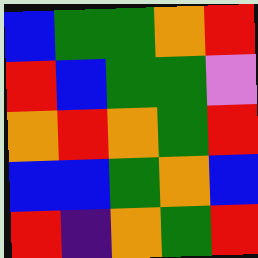[["blue", "green", "green", "orange", "red"], ["red", "blue", "green", "green", "violet"], ["orange", "red", "orange", "green", "red"], ["blue", "blue", "green", "orange", "blue"], ["red", "indigo", "orange", "green", "red"]]